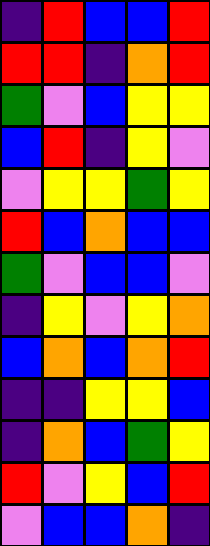[["indigo", "red", "blue", "blue", "red"], ["red", "red", "indigo", "orange", "red"], ["green", "violet", "blue", "yellow", "yellow"], ["blue", "red", "indigo", "yellow", "violet"], ["violet", "yellow", "yellow", "green", "yellow"], ["red", "blue", "orange", "blue", "blue"], ["green", "violet", "blue", "blue", "violet"], ["indigo", "yellow", "violet", "yellow", "orange"], ["blue", "orange", "blue", "orange", "red"], ["indigo", "indigo", "yellow", "yellow", "blue"], ["indigo", "orange", "blue", "green", "yellow"], ["red", "violet", "yellow", "blue", "red"], ["violet", "blue", "blue", "orange", "indigo"]]